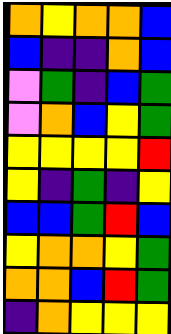[["orange", "yellow", "orange", "orange", "blue"], ["blue", "indigo", "indigo", "orange", "blue"], ["violet", "green", "indigo", "blue", "green"], ["violet", "orange", "blue", "yellow", "green"], ["yellow", "yellow", "yellow", "yellow", "red"], ["yellow", "indigo", "green", "indigo", "yellow"], ["blue", "blue", "green", "red", "blue"], ["yellow", "orange", "orange", "yellow", "green"], ["orange", "orange", "blue", "red", "green"], ["indigo", "orange", "yellow", "yellow", "yellow"]]